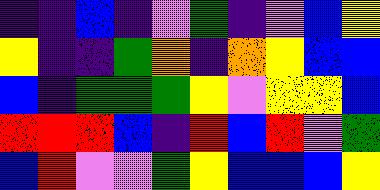[["indigo", "indigo", "blue", "indigo", "violet", "green", "indigo", "violet", "blue", "yellow"], ["yellow", "indigo", "indigo", "green", "orange", "indigo", "orange", "yellow", "blue", "blue"], ["blue", "indigo", "green", "green", "green", "yellow", "violet", "yellow", "yellow", "blue"], ["red", "red", "red", "blue", "indigo", "red", "blue", "red", "violet", "green"], ["blue", "red", "violet", "violet", "green", "yellow", "blue", "blue", "blue", "yellow"]]